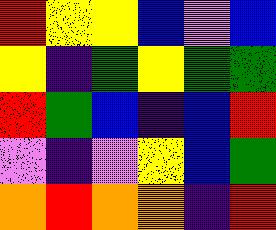[["red", "yellow", "yellow", "blue", "violet", "blue"], ["yellow", "indigo", "green", "yellow", "green", "green"], ["red", "green", "blue", "indigo", "blue", "red"], ["violet", "indigo", "violet", "yellow", "blue", "green"], ["orange", "red", "orange", "orange", "indigo", "red"]]